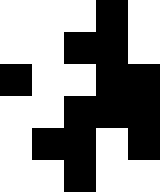[["white", "white", "white", "black", "white"], ["white", "white", "black", "black", "white"], ["black", "white", "white", "black", "black"], ["white", "white", "black", "black", "black"], ["white", "black", "black", "white", "black"], ["white", "white", "black", "white", "white"]]